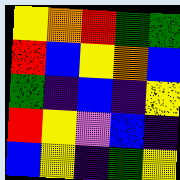[["yellow", "orange", "red", "green", "green"], ["red", "blue", "yellow", "orange", "blue"], ["green", "indigo", "blue", "indigo", "yellow"], ["red", "yellow", "violet", "blue", "indigo"], ["blue", "yellow", "indigo", "green", "yellow"]]